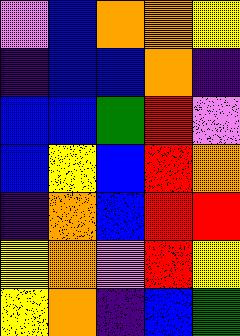[["violet", "blue", "orange", "orange", "yellow"], ["indigo", "blue", "blue", "orange", "indigo"], ["blue", "blue", "green", "red", "violet"], ["blue", "yellow", "blue", "red", "orange"], ["indigo", "orange", "blue", "red", "red"], ["yellow", "orange", "violet", "red", "yellow"], ["yellow", "orange", "indigo", "blue", "green"]]